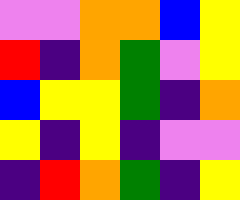[["violet", "violet", "orange", "orange", "blue", "yellow"], ["red", "indigo", "orange", "green", "violet", "yellow"], ["blue", "yellow", "yellow", "green", "indigo", "orange"], ["yellow", "indigo", "yellow", "indigo", "violet", "violet"], ["indigo", "red", "orange", "green", "indigo", "yellow"]]